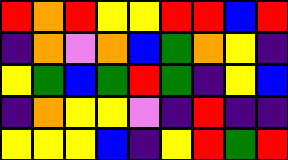[["red", "orange", "red", "yellow", "yellow", "red", "red", "blue", "red"], ["indigo", "orange", "violet", "orange", "blue", "green", "orange", "yellow", "indigo"], ["yellow", "green", "blue", "green", "red", "green", "indigo", "yellow", "blue"], ["indigo", "orange", "yellow", "yellow", "violet", "indigo", "red", "indigo", "indigo"], ["yellow", "yellow", "yellow", "blue", "indigo", "yellow", "red", "green", "red"]]